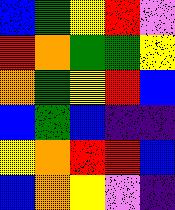[["blue", "green", "yellow", "red", "violet"], ["red", "orange", "green", "green", "yellow"], ["orange", "green", "yellow", "red", "blue"], ["blue", "green", "blue", "indigo", "indigo"], ["yellow", "orange", "red", "red", "blue"], ["blue", "orange", "yellow", "violet", "indigo"]]